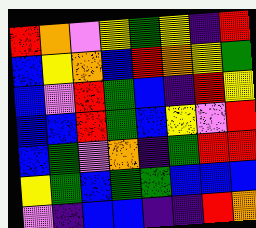[["red", "orange", "violet", "yellow", "green", "yellow", "indigo", "red"], ["blue", "yellow", "orange", "blue", "red", "orange", "yellow", "green"], ["blue", "violet", "red", "green", "blue", "indigo", "red", "yellow"], ["blue", "blue", "red", "green", "blue", "yellow", "violet", "red"], ["blue", "green", "violet", "orange", "indigo", "green", "red", "red"], ["yellow", "green", "blue", "green", "green", "blue", "blue", "blue"], ["violet", "indigo", "blue", "blue", "indigo", "indigo", "red", "orange"]]